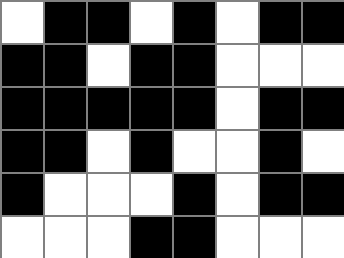[["white", "black", "black", "white", "black", "white", "black", "black"], ["black", "black", "white", "black", "black", "white", "white", "white"], ["black", "black", "black", "black", "black", "white", "black", "black"], ["black", "black", "white", "black", "white", "white", "black", "white"], ["black", "white", "white", "white", "black", "white", "black", "black"], ["white", "white", "white", "black", "black", "white", "white", "white"]]